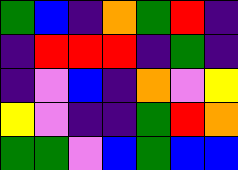[["green", "blue", "indigo", "orange", "green", "red", "indigo"], ["indigo", "red", "red", "red", "indigo", "green", "indigo"], ["indigo", "violet", "blue", "indigo", "orange", "violet", "yellow"], ["yellow", "violet", "indigo", "indigo", "green", "red", "orange"], ["green", "green", "violet", "blue", "green", "blue", "blue"]]